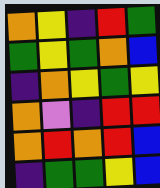[["orange", "yellow", "indigo", "red", "green"], ["green", "yellow", "green", "orange", "blue"], ["indigo", "orange", "yellow", "green", "yellow"], ["orange", "violet", "indigo", "red", "red"], ["orange", "red", "orange", "red", "blue"], ["indigo", "green", "green", "yellow", "blue"]]